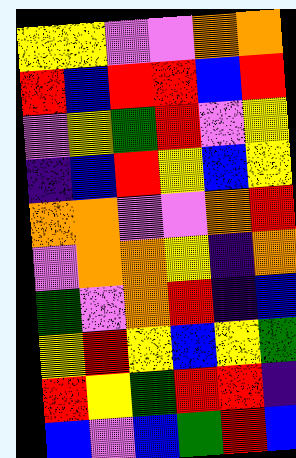[["yellow", "yellow", "violet", "violet", "orange", "orange"], ["red", "blue", "red", "red", "blue", "red"], ["violet", "yellow", "green", "red", "violet", "yellow"], ["indigo", "blue", "red", "yellow", "blue", "yellow"], ["orange", "orange", "violet", "violet", "orange", "red"], ["violet", "orange", "orange", "yellow", "indigo", "orange"], ["green", "violet", "orange", "red", "indigo", "blue"], ["yellow", "red", "yellow", "blue", "yellow", "green"], ["red", "yellow", "green", "red", "red", "indigo"], ["blue", "violet", "blue", "green", "red", "blue"]]